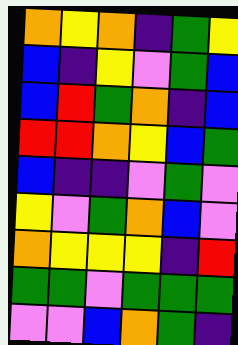[["orange", "yellow", "orange", "indigo", "green", "yellow"], ["blue", "indigo", "yellow", "violet", "green", "blue"], ["blue", "red", "green", "orange", "indigo", "blue"], ["red", "red", "orange", "yellow", "blue", "green"], ["blue", "indigo", "indigo", "violet", "green", "violet"], ["yellow", "violet", "green", "orange", "blue", "violet"], ["orange", "yellow", "yellow", "yellow", "indigo", "red"], ["green", "green", "violet", "green", "green", "green"], ["violet", "violet", "blue", "orange", "green", "indigo"]]